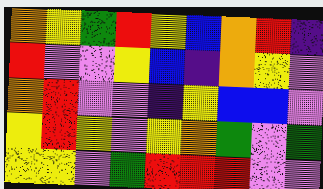[["orange", "yellow", "green", "red", "yellow", "blue", "orange", "red", "indigo"], ["red", "violet", "violet", "yellow", "blue", "indigo", "orange", "yellow", "violet"], ["orange", "red", "violet", "violet", "indigo", "yellow", "blue", "blue", "violet"], ["yellow", "red", "yellow", "violet", "yellow", "orange", "green", "violet", "green"], ["yellow", "yellow", "violet", "green", "red", "red", "red", "violet", "violet"]]